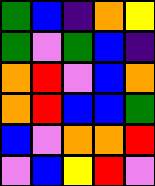[["green", "blue", "indigo", "orange", "yellow"], ["green", "violet", "green", "blue", "indigo"], ["orange", "red", "violet", "blue", "orange"], ["orange", "red", "blue", "blue", "green"], ["blue", "violet", "orange", "orange", "red"], ["violet", "blue", "yellow", "red", "violet"]]